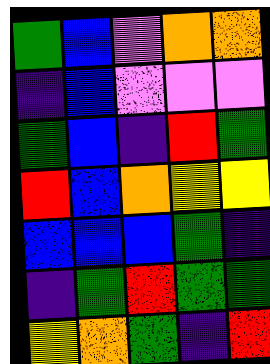[["green", "blue", "violet", "orange", "orange"], ["indigo", "blue", "violet", "violet", "violet"], ["green", "blue", "indigo", "red", "green"], ["red", "blue", "orange", "yellow", "yellow"], ["blue", "blue", "blue", "green", "indigo"], ["indigo", "green", "red", "green", "green"], ["yellow", "orange", "green", "indigo", "red"]]